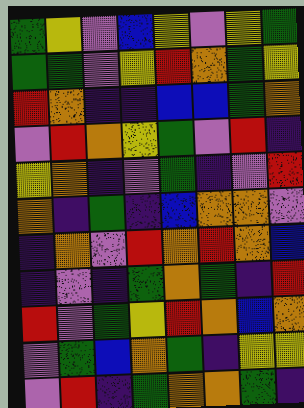[["green", "yellow", "violet", "blue", "yellow", "violet", "yellow", "green"], ["green", "green", "violet", "yellow", "red", "orange", "green", "yellow"], ["red", "orange", "indigo", "indigo", "blue", "blue", "green", "orange"], ["violet", "red", "orange", "yellow", "green", "violet", "red", "indigo"], ["yellow", "orange", "indigo", "violet", "green", "indigo", "violet", "red"], ["orange", "indigo", "green", "indigo", "blue", "orange", "orange", "violet"], ["indigo", "orange", "violet", "red", "orange", "red", "orange", "blue"], ["indigo", "violet", "indigo", "green", "orange", "green", "indigo", "red"], ["red", "violet", "green", "yellow", "red", "orange", "blue", "orange"], ["violet", "green", "blue", "orange", "green", "indigo", "yellow", "yellow"], ["violet", "red", "indigo", "green", "orange", "orange", "green", "indigo"]]